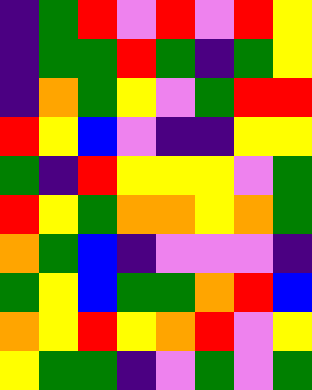[["indigo", "green", "red", "violet", "red", "violet", "red", "yellow"], ["indigo", "green", "green", "red", "green", "indigo", "green", "yellow"], ["indigo", "orange", "green", "yellow", "violet", "green", "red", "red"], ["red", "yellow", "blue", "violet", "indigo", "indigo", "yellow", "yellow"], ["green", "indigo", "red", "yellow", "yellow", "yellow", "violet", "green"], ["red", "yellow", "green", "orange", "orange", "yellow", "orange", "green"], ["orange", "green", "blue", "indigo", "violet", "violet", "violet", "indigo"], ["green", "yellow", "blue", "green", "green", "orange", "red", "blue"], ["orange", "yellow", "red", "yellow", "orange", "red", "violet", "yellow"], ["yellow", "green", "green", "indigo", "violet", "green", "violet", "green"]]